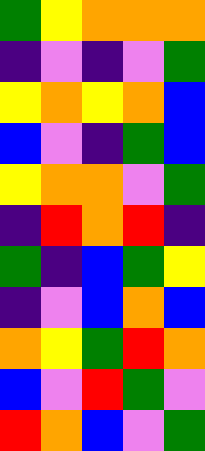[["green", "yellow", "orange", "orange", "orange"], ["indigo", "violet", "indigo", "violet", "green"], ["yellow", "orange", "yellow", "orange", "blue"], ["blue", "violet", "indigo", "green", "blue"], ["yellow", "orange", "orange", "violet", "green"], ["indigo", "red", "orange", "red", "indigo"], ["green", "indigo", "blue", "green", "yellow"], ["indigo", "violet", "blue", "orange", "blue"], ["orange", "yellow", "green", "red", "orange"], ["blue", "violet", "red", "green", "violet"], ["red", "orange", "blue", "violet", "green"]]